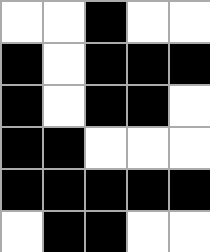[["white", "white", "black", "white", "white"], ["black", "white", "black", "black", "black"], ["black", "white", "black", "black", "white"], ["black", "black", "white", "white", "white"], ["black", "black", "black", "black", "black"], ["white", "black", "black", "white", "white"]]